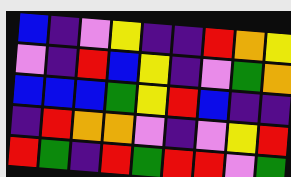[["blue", "indigo", "violet", "yellow", "indigo", "indigo", "red", "orange", "yellow"], ["violet", "indigo", "red", "blue", "yellow", "indigo", "violet", "green", "orange"], ["blue", "blue", "blue", "green", "yellow", "red", "blue", "indigo", "indigo"], ["indigo", "red", "orange", "orange", "violet", "indigo", "violet", "yellow", "red"], ["red", "green", "indigo", "red", "green", "red", "red", "violet", "green"]]